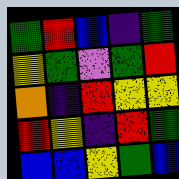[["green", "red", "blue", "indigo", "green"], ["yellow", "green", "violet", "green", "red"], ["orange", "indigo", "red", "yellow", "yellow"], ["red", "yellow", "indigo", "red", "green"], ["blue", "blue", "yellow", "green", "blue"]]